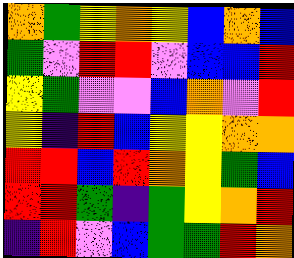[["orange", "green", "yellow", "orange", "yellow", "blue", "orange", "blue"], ["green", "violet", "red", "red", "violet", "blue", "blue", "red"], ["yellow", "green", "violet", "violet", "blue", "orange", "violet", "red"], ["yellow", "indigo", "red", "blue", "yellow", "yellow", "orange", "orange"], ["red", "red", "blue", "red", "orange", "yellow", "green", "blue"], ["red", "red", "green", "indigo", "green", "yellow", "orange", "red"], ["indigo", "red", "violet", "blue", "green", "green", "red", "orange"]]